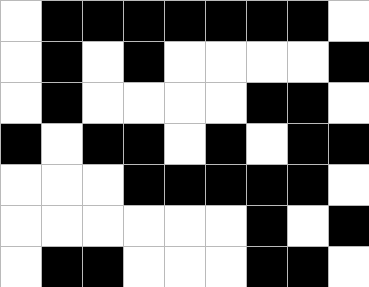[["white", "black", "black", "black", "black", "black", "black", "black", "white"], ["white", "black", "white", "black", "white", "white", "white", "white", "black"], ["white", "black", "white", "white", "white", "white", "black", "black", "white"], ["black", "white", "black", "black", "white", "black", "white", "black", "black"], ["white", "white", "white", "black", "black", "black", "black", "black", "white"], ["white", "white", "white", "white", "white", "white", "black", "white", "black"], ["white", "black", "black", "white", "white", "white", "black", "black", "white"]]